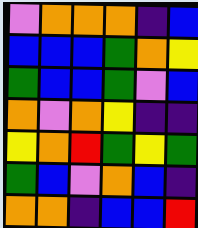[["violet", "orange", "orange", "orange", "indigo", "blue"], ["blue", "blue", "blue", "green", "orange", "yellow"], ["green", "blue", "blue", "green", "violet", "blue"], ["orange", "violet", "orange", "yellow", "indigo", "indigo"], ["yellow", "orange", "red", "green", "yellow", "green"], ["green", "blue", "violet", "orange", "blue", "indigo"], ["orange", "orange", "indigo", "blue", "blue", "red"]]